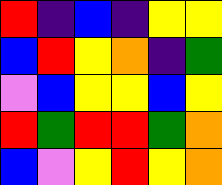[["red", "indigo", "blue", "indigo", "yellow", "yellow"], ["blue", "red", "yellow", "orange", "indigo", "green"], ["violet", "blue", "yellow", "yellow", "blue", "yellow"], ["red", "green", "red", "red", "green", "orange"], ["blue", "violet", "yellow", "red", "yellow", "orange"]]